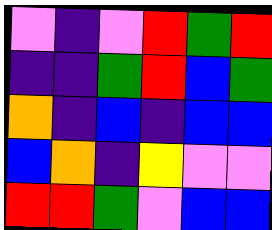[["violet", "indigo", "violet", "red", "green", "red"], ["indigo", "indigo", "green", "red", "blue", "green"], ["orange", "indigo", "blue", "indigo", "blue", "blue"], ["blue", "orange", "indigo", "yellow", "violet", "violet"], ["red", "red", "green", "violet", "blue", "blue"]]